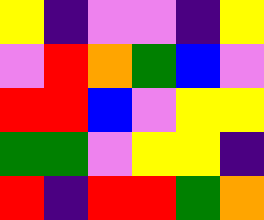[["yellow", "indigo", "violet", "violet", "indigo", "yellow"], ["violet", "red", "orange", "green", "blue", "violet"], ["red", "red", "blue", "violet", "yellow", "yellow"], ["green", "green", "violet", "yellow", "yellow", "indigo"], ["red", "indigo", "red", "red", "green", "orange"]]